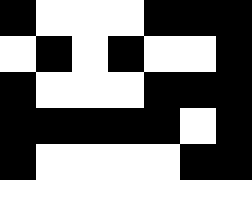[["black", "white", "white", "white", "black", "black", "black"], ["white", "black", "white", "black", "white", "white", "black"], ["black", "white", "white", "white", "black", "black", "black"], ["black", "black", "black", "black", "black", "white", "black"], ["black", "white", "white", "white", "white", "black", "black"], ["white", "white", "white", "white", "white", "white", "white"]]